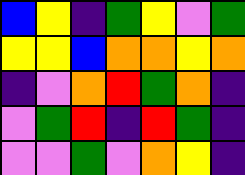[["blue", "yellow", "indigo", "green", "yellow", "violet", "green"], ["yellow", "yellow", "blue", "orange", "orange", "yellow", "orange"], ["indigo", "violet", "orange", "red", "green", "orange", "indigo"], ["violet", "green", "red", "indigo", "red", "green", "indigo"], ["violet", "violet", "green", "violet", "orange", "yellow", "indigo"]]